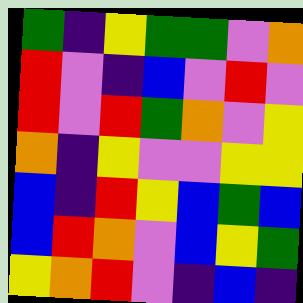[["green", "indigo", "yellow", "green", "green", "violet", "orange"], ["red", "violet", "indigo", "blue", "violet", "red", "violet"], ["red", "violet", "red", "green", "orange", "violet", "yellow"], ["orange", "indigo", "yellow", "violet", "violet", "yellow", "yellow"], ["blue", "indigo", "red", "yellow", "blue", "green", "blue"], ["blue", "red", "orange", "violet", "blue", "yellow", "green"], ["yellow", "orange", "red", "violet", "indigo", "blue", "indigo"]]